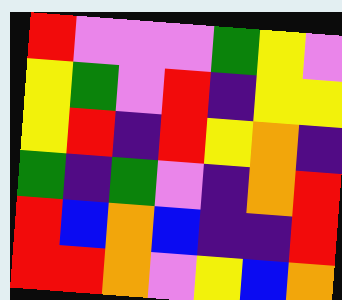[["red", "violet", "violet", "violet", "green", "yellow", "violet"], ["yellow", "green", "violet", "red", "indigo", "yellow", "yellow"], ["yellow", "red", "indigo", "red", "yellow", "orange", "indigo"], ["green", "indigo", "green", "violet", "indigo", "orange", "red"], ["red", "blue", "orange", "blue", "indigo", "indigo", "red"], ["red", "red", "orange", "violet", "yellow", "blue", "orange"]]